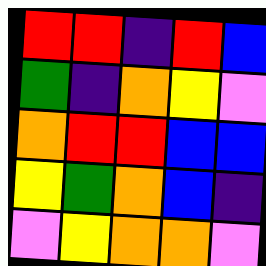[["red", "red", "indigo", "red", "blue"], ["green", "indigo", "orange", "yellow", "violet"], ["orange", "red", "red", "blue", "blue"], ["yellow", "green", "orange", "blue", "indigo"], ["violet", "yellow", "orange", "orange", "violet"]]